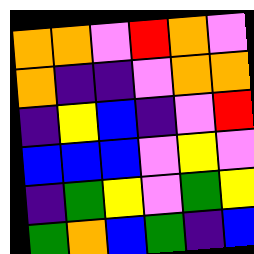[["orange", "orange", "violet", "red", "orange", "violet"], ["orange", "indigo", "indigo", "violet", "orange", "orange"], ["indigo", "yellow", "blue", "indigo", "violet", "red"], ["blue", "blue", "blue", "violet", "yellow", "violet"], ["indigo", "green", "yellow", "violet", "green", "yellow"], ["green", "orange", "blue", "green", "indigo", "blue"]]